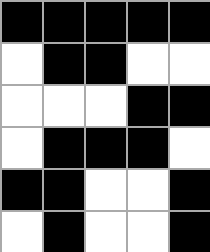[["black", "black", "black", "black", "black"], ["white", "black", "black", "white", "white"], ["white", "white", "white", "black", "black"], ["white", "black", "black", "black", "white"], ["black", "black", "white", "white", "black"], ["white", "black", "white", "white", "black"]]